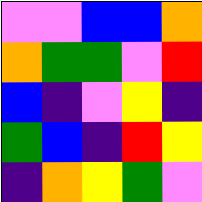[["violet", "violet", "blue", "blue", "orange"], ["orange", "green", "green", "violet", "red"], ["blue", "indigo", "violet", "yellow", "indigo"], ["green", "blue", "indigo", "red", "yellow"], ["indigo", "orange", "yellow", "green", "violet"]]